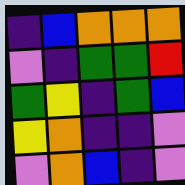[["indigo", "blue", "orange", "orange", "orange"], ["violet", "indigo", "green", "green", "red"], ["green", "yellow", "indigo", "green", "blue"], ["yellow", "orange", "indigo", "indigo", "violet"], ["violet", "orange", "blue", "indigo", "violet"]]